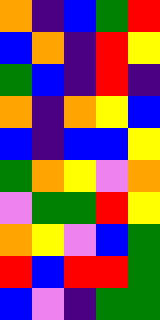[["orange", "indigo", "blue", "green", "red"], ["blue", "orange", "indigo", "red", "yellow"], ["green", "blue", "indigo", "red", "indigo"], ["orange", "indigo", "orange", "yellow", "blue"], ["blue", "indigo", "blue", "blue", "yellow"], ["green", "orange", "yellow", "violet", "orange"], ["violet", "green", "green", "red", "yellow"], ["orange", "yellow", "violet", "blue", "green"], ["red", "blue", "red", "red", "green"], ["blue", "violet", "indigo", "green", "green"]]